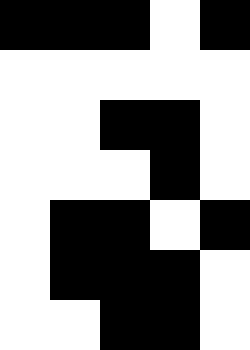[["black", "black", "black", "white", "black"], ["white", "white", "white", "white", "white"], ["white", "white", "black", "black", "white"], ["white", "white", "white", "black", "white"], ["white", "black", "black", "white", "black"], ["white", "black", "black", "black", "white"], ["white", "white", "black", "black", "white"]]